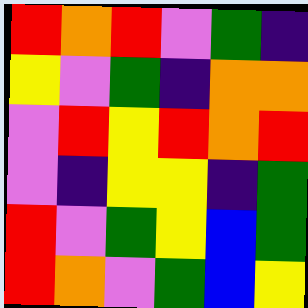[["red", "orange", "red", "violet", "green", "indigo"], ["yellow", "violet", "green", "indigo", "orange", "orange"], ["violet", "red", "yellow", "red", "orange", "red"], ["violet", "indigo", "yellow", "yellow", "indigo", "green"], ["red", "violet", "green", "yellow", "blue", "green"], ["red", "orange", "violet", "green", "blue", "yellow"]]